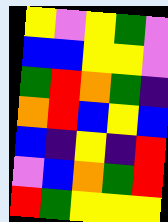[["yellow", "violet", "yellow", "green", "violet"], ["blue", "blue", "yellow", "yellow", "violet"], ["green", "red", "orange", "green", "indigo"], ["orange", "red", "blue", "yellow", "blue"], ["blue", "indigo", "yellow", "indigo", "red"], ["violet", "blue", "orange", "green", "red"], ["red", "green", "yellow", "yellow", "yellow"]]